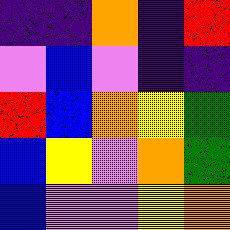[["indigo", "indigo", "orange", "indigo", "red"], ["violet", "blue", "violet", "indigo", "indigo"], ["red", "blue", "orange", "yellow", "green"], ["blue", "yellow", "violet", "orange", "green"], ["blue", "violet", "violet", "yellow", "orange"]]